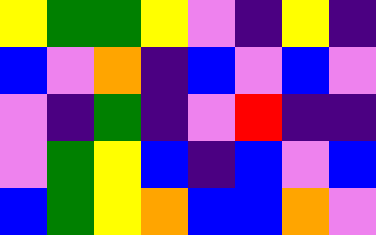[["yellow", "green", "green", "yellow", "violet", "indigo", "yellow", "indigo"], ["blue", "violet", "orange", "indigo", "blue", "violet", "blue", "violet"], ["violet", "indigo", "green", "indigo", "violet", "red", "indigo", "indigo"], ["violet", "green", "yellow", "blue", "indigo", "blue", "violet", "blue"], ["blue", "green", "yellow", "orange", "blue", "blue", "orange", "violet"]]